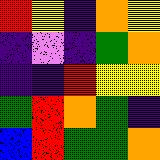[["red", "yellow", "indigo", "orange", "yellow"], ["indigo", "violet", "indigo", "green", "orange"], ["indigo", "indigo", "red", "yellow", "yellow"], ["green", "red", "orange", "green", "indigo"], ["blue", "red", "green", "green", "orange"]]